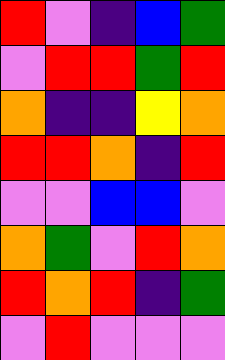[["red", "violet", "indigo", "blue", "green"], ["violet", "red", "red", "green", "red"], ["orange", "indigo", "indigo", "yellow", "orange"], ["red", "red", "orange", "indigo", "red"], ["violet", "violet", "blue", "blue", "violet"], ["orange", "green", "violet", "red", "orange"], ["red", "orange", "red", "indigo", "green"], ["violet", "red", "violet", "violet", "violet"]]